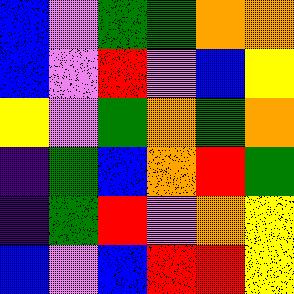[["blue", "violet", "green", "green", "orange", "orange"], ["blue", "violet", "red", "violet", "blue", "yellow"], ["yellow", "violet", "green", "orange", "green", "orange"], ["indigo", "green", "blue", "orange", "red", "green"], ["indigo", "green", "red", "violet", "orange", "yellow"], ["blue", "violet", "blue", "red", "red", "yellow"]]